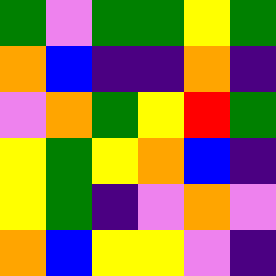[["green", "violet", "green", "green", "yellow", "green"], ["orange", "blue", "indigo", "indigo", "orange", "indigo"], ["violet", "orange", "green", "yellow", "red", "green"], ["yellow", "green", "yellow", "orange", "blue", "indigo"], ["yellow", "green", "indigo", "violet", "orange", "violet"], ["orange", "blue", "yellow", "yellow", "violet", "indigo"]]